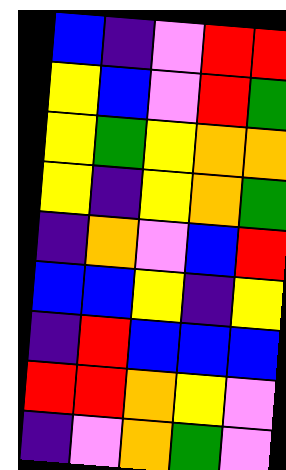[["blue", "indigo", "violet", "red", "red"], ["yellow", "blue", "violet", "red", "green"], ["yellow", "green", "yellow", "orange", "orange"], ["yellow", "indigo", "yellow", "orange", "green"], ["indigo", "orange", "violet", "blue", "red"], ["blue", "blue", "yellow", "indigo", "yellow"], ["indigo", "red", "blue", "blue", "blue"], ["red", "red", "orange", "yellow", "violet"], ["indigo", "violet", "orange", "green", "violet"]]